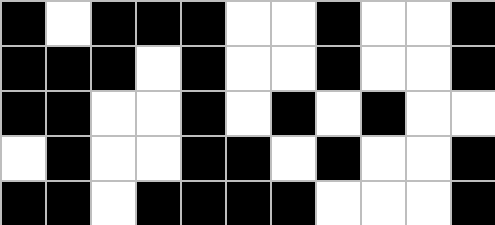[["black", "white", "black", "black", "black", "white", "white", "black", "white", "white", "black"], ["black", "black", "black", "white", "black", "white", "white", "black", "white", "white", "black"], ["black", "black", "white", "white", "black", "white", "black", "white", "black", "white", "white"], ["white", "black", "white", "white", "black", "black", "white", "black", "white", "white", "black"], ["black", "black", "white", "black", "black", "black", "black", "white", "white", "white", "black"]]